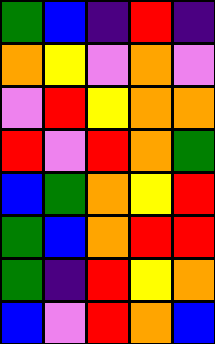[["green", "blue", "indigo", "red", "indigo"], ["orange", "yellow", "violet", "orange", "violet"], ["violet", "red", "yellow", "orange", "orange"], ["red", "violet", "red", "orange", "green"], ["blue", "green", "orange", "yellow", "red"], ["green", "blue", "orange", "red", "red"], ["green", "indigo", "red", "yellow", "orange"], ["blue", "violet", "red", "orange", "blue"]]